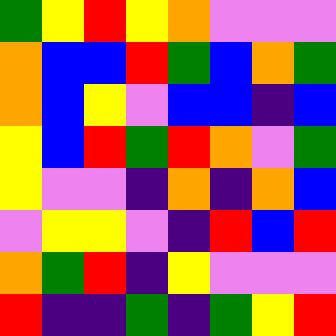[["green", "yellow", "red", "yellow", "orange", "violet", "violet", "violet"], ["orange", "blue", "blue", "red", "green", "blue", "orange", "green"], ["orange", "blue", "yellow", "violet", "blue", "blue", "indigo", "blue"], ["yellow", "blue", "red", "green", "red", "orange", "violet", "green"], ["yellow", "violet", "violet", "indigo", "orange", "indigo", "orange", "blue"], ["violet", "yellow", "yellow", "violet", "indigo", "red", "blue", "red"], ["orange", "green", "red", "indigo", "yellow", "violet", "violet", "violet"], ["red", "indigo", "indigo", "green", "indigo", "green", "yellow", "red"]]